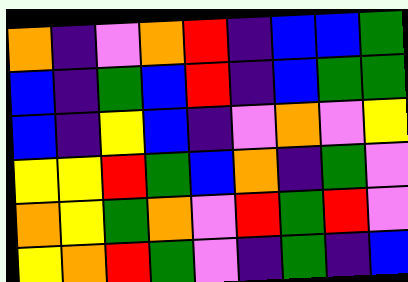[["orange", "indigo", "violet", "orange", "red", "indigo", "blue", "blue", "green"], ["blue", "indigo", "green", "blue", "red", "indigo", "blue", "green", "green"], ["blue", "indigo", "yellow", "blue", "indigo", "violet", "orange", "violet", "yellow"], ["yellow", "yellow", "red", "green", "blue", "orange", "indigo", "green", "violet"], ["orange", "yellow", "green", "orange", "violet", "red", "green", "red", "violet"], ["yellow", "orange", "red", "green", "violet", "indigo", "green", "indigo", "blue"]]